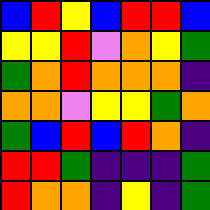[["blue", "red", "yellow", "blue", "red", "red", "blue"], ["yellow", "yellow", "red", "violet", "orange", "yellow", "green"], ["green", "orange", "red", "orange", "orange", "orange", "indigo"], ["orange", "orange", "violet", "yellow", "yellow", "green", "orange"], ["green", "blue", "red", "blue", "red", "orange", "indigo"], ["red", "red", "green", "indigo", "indigo", "indigo", "green"], ["red", "orange", "orange", "indigo", "yellow", "indigo", "green"]]